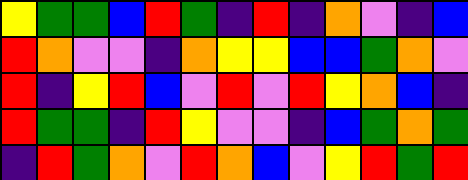[["yellow", "green", "green", "blue", "red", "green", "indigo", "red", "indigo", "orange", "violet", "indigo", "blue"], ["red", "orange", "violet", "violet", "indigo", "orange", "yellow", "yellow", "blue", "blue", "green", "orange", "violet"], ["red", "indigo", "yellow", "red", "blue", "violet", "red", "violet", "red", "yellow", "orange", "blue", "indigo"], ["red", "green", "green", "indigo", "red", "yellow", "violet", "violet", "indigo", "blue", "green", "orange", "green"], ["indigo", "red", "green", "orange", "violet", "red", "orange", "blue", "violet", "yellow", "red", "green", "red"]]